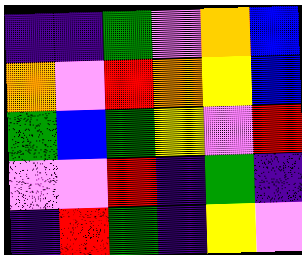[["indigo", "indigo", "green", "violet", "orange", "blue"], ["orange", "violet", "red", "orange", "yellow", "blue"], ["green", "blue", "green", "yellow", "violet", "red"], ["violet", "violet", "red", "indigo", "green", "indigo"], ["indigo", "red", "green", "indigo", "yellow", "violet"]]